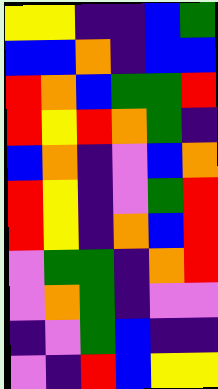[["yellow", "yellow", "indigo", "indigo", "blue", "green"], ["blue", "blue", "orange", "indigo", "blue", "blue"], ["red", "orange", "blue", "green", "green", "red"], ["red", "yellow", "red", "orange", "green", "indigo"], ["blue", "orange", "indigo", "violet", "blue", "orange"], ["red", "yellow", "indigo", "violet", "green", "red"], ["red", "yellow", "indigo", "orange", "blue", "red"], ["violet", "green", "green", "indigo", "orange", "red"], ["violet", "orange", "green", "indigo", "violet", "violet"], ["indigo", "violet", "green", "blue", "indigo", "indigo"], ["violet", "indigo", "red", "blue", "yellow", "yellow"]]